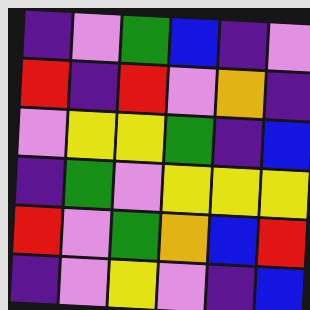[["indigo", "violet", "green", "blue", "indigo", "violet"], ["red", "indigo", "red", "violet", "orange", "indigo"], ["violet", "yellow", "yellow", "green", "indigo", "blue"], ["indigo", "green", "violet", "yellow", "yellow", "yellow"], ["red", "violet", "green", "orange", "blue", "red"], ["indigo", "violet", "yellow", "violet", "indigo", "blue"]]